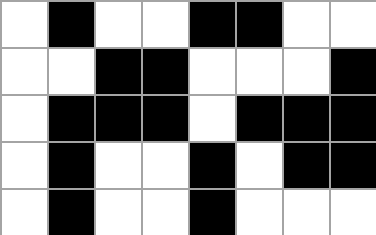[["white", "black", "white", "white", "black", "black", "white", "white"], ["white", "white", "black", "black", "white", "white", "white", "black"], ["white", "black", "black", "black", "white", "black", "black", "black"], ["white", "black", "white", "white", "black", "white", "black", "black"], ["white", "black", "white", "white", "black", "white", "white", "white"]]